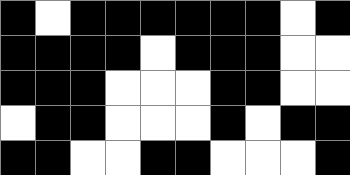[["black", "white", "black", "black", "black", "black", "black", "black", "white", "black"], ["black", "black", "black", "black", "white", "black", "black", "black", "white", "white"], ["black", "black", "black", "white", "white", "white", "black", "black", "white", "white"], ["white", "black", "black", "white", "white", "white", "black", "white", "black", "black"], ["black", "black", "white", "white", "black", "black", "white", "white", "white", "black"]]